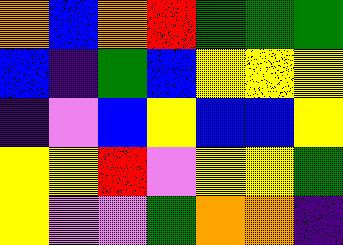[["orange", "blue", "orange", "red", "green", "green", "green"], ["blue", "indigo", "green", "blue", "yellow", "yellow", "yellow"], ["indigo", "violet", "blue", "yellow", "blue", "blue", "yellow"], ["yellow", "yellow", "red", "violet", "yellow", "yellow", "green"], ["yellow", "violet", "violet", "green", "orange", "orange", "indigo"]]